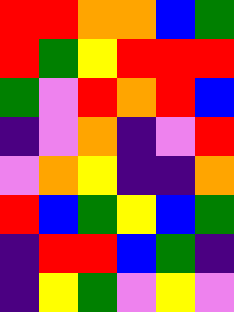[["red", "red", "orange", "orange", "blue", "green"], ["red", "green", "yellow", "red", "red", "red"], ["green", "violet", "red", "orange", "red", "blue"], ["indigo", "violet", "orange", "indigo", "violet", "red"], ["violet", "orange", "yellow", "indigo", "indigo", "orange"], ["red", "blue", "green", "yellow", "blue", "green"], ["indigo", "red", "red", "blue", "green", "indigo"], ["indigo", "yellow", "green", "violet", "yellow", "violet"]]